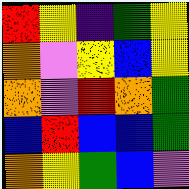[["red", "yellow", "indigo", "green", "yellow"], ["orange", "violet", "yellow", "blue", "yellow"], ["orange", "violet", "red", "orange", "green"], ["blue", "red", "blue", "blue", "green"], ["orange", "yellow", "green", "blue", "violet"]]